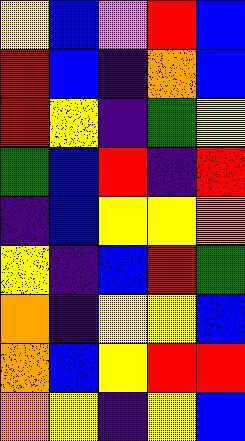[["yellow", "blue", "violet", "red", "blue"], ["red", "blue", "indigo", "orange", "blue"], ["red", "yellow", "indigo", "green", "yellow"], ["green", "blue", "red", "indigo", "red"], ["indigo", "blue", "yellow", "yellow", "orange"], ["yellow", "indigo", "blue", "red", "green"], ["orange", "indigo", "yellow", "yellow", "blue"], ["orange", "blue", "yellow", "red", "red"], ["orange", "yellow", "indigo", "yellow", "blue"]]